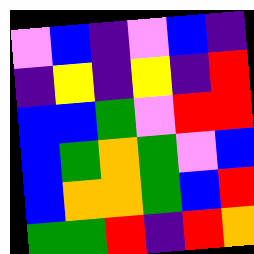[["violet", "blue", "indigo", "violet", "blue", "indigo"], ["indigo", "yellow", "indigo", "yellow", "indigo", "red"], ["blue", "blue", "green", "violet", "red", "red"], ["blue", "green", "orange", "green", "violet", "blue"], ["blue", "orange", "orange", "green", "blue", "red"], ["green", "green", "red", "indigo", "red", "orange"]]